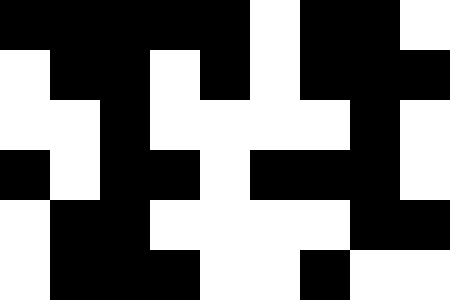[["black", "black", "black", "black", "black", "white", "black", "black", "white"], ["white", "black", "black", "white", "black", "white", "black", "black", "black"], ["white", "white", "black", "white", "white", "white", "white", "black", "white"], ["black", "white", "black", "black", "white", "black", "black", "black", "white"], ["white", "black", "black", "white", "white", "white", "white", "black", "black"], ["white", "black", "black", "black", "white", "white", "black", "white", "white"]]